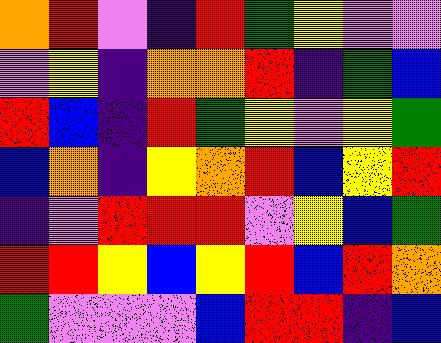[["orange", "red", "violet", "indigo", "red", "green", "yellow", "violet", "violet"], ["violet", "yellow", "indigo", "orange", "orange", "red", "indigo", "green", "blue"], ["red", "blue", "indigo", "red", "green", "yellow", "violet", "yellow", "green"], ["blue", "orange", "indigo", "yellow", "orange", "red", "blue", "yellow", "red"], ["indigo", "violet", "red", "red", "red", "violet", "yellow", "blue", "green"], ["red", "red", "yellow", "blue", "yellow", "red", "blue", "red", "orange"], ["green", "violet", "violet", "violet", "blue", "red", "red", "indigo", "blue"]]